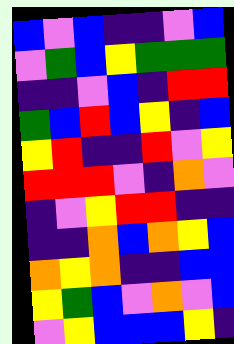[["blue", "violet", "blue", "indigo", "indigo", "violet", "blue"], ["violet", "green", "blue", "yellow", "green", "green", "green"], ["indigo", "indigo", "violet", "blue", "indigo", "red", "red"], ["green", "blue", "red", "blue", "yellow", "indigo", "blue"], ["yellow", "red", "indigo", "indigo", "red", "violet", "yellow"], ["red", "red", "red", "violet", "indigo", "orange", "violet"], ["indigo", "violet", "yellow", "red", "red", "indigo", "indigo"], ["indigo", "indigo", "orange", "blue", "orange", "yellow", "blue"], ["orange", "yellow", "orange", "indigo", "indigo", "blue", "blue"], ["yellow", "green", "blue", "violet", "orange", "violet", "blue"], ["violet", "yellow", "blue", "blue", "blue", "yellow", "indigo"]]